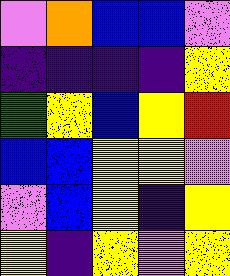[["violet", "orange", "blue", "blue", "violet"], ["indigo", "indigo", "indigo", "indigo", "yellow"], ["green", "yellow", "blue", "yellow", "red"], ["blue", "blue", "yellow", "yellow", "violet"], ["violet", "blue", "yellow", "indigo", "yellow"], ["yellow", "indigo", "yellow", "violet", "yellow"]]